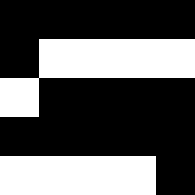[["black", "black", "black", "black", "black"], ["black", "white", "white", "white", "white"], ["white", "black", "black", "black", "black"], ["black", "black", "black", "black", "black"], ["white", "white", "white", "white", "black"]]